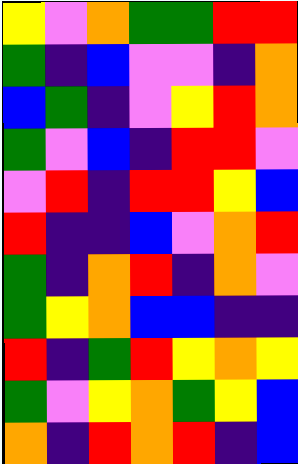[["yellow", "violet", "orange", "green", "green", "red", "red"], ["green", "indigo", "blue", "violet", "violet", "indigo", "orange"], ["blue", "green", "indigo", "violet", "yellow", "red", "orange"], ["green", "violet", "blue", "indigo", "red", "red", "violet"], ["violet", "red", "indigo", "red", "red", "yellow", "blue"], ["red", "indigo", "indigo", "blue", "violet", "orange", "red"], ["green", "indigo", "orange", "red", "indigo", "orange", "violet"], ["green", "yellow", "orange", "blue", "blue", "indigo", "indigo"], ["red", "indigo", "green", "red", "yellow", "orange", "yellow"], ["green", "violet", "yellow", "orange", "green", "yellow", "blue"], ["orange", "indigo", "red", "orange", "red", "indigo", "blue"]]